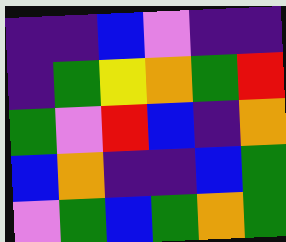[["indigo", "indigo", "blue", "violet", "indigo", "indigo"], ["indigo", "green", "yellow", "orange", "green", "red"], ["green", "violet", "red", "blue", "indigo", "orange"], ["blue", "orange", "indigo", "indigo", "blue", "green"], ["violet", "green", "blue", "green", "orange", "green"]]